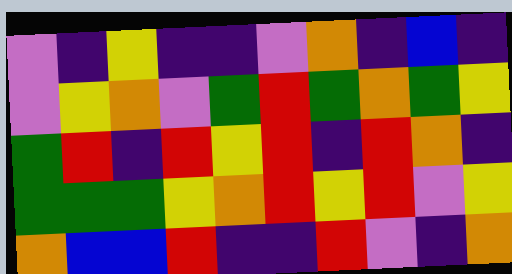[["violet", "indigo", "yellow", "indigo", "indigo", "violet", "orange", "indigo", "blue", "indigo"], ["violet", "yellow", "orange", "violet", "green", "red", "green", "orange", "green", "yellow"], ["green", "red", "indigo", "red", "yellow", "red", "indigo", "red", "orange", "indigo"], ["green", "green", "green", "yellow", "orange", "red", "yellow", "red", "violet", "yellow"], ["orange", "blue", "blue", "red", "indigo", "indigo", "red", "violet", "indigo", "orange"]]